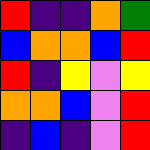[["red", "indigo", "indigo", "orange", "green"], ["blue", "orange", "orange", "blue", "red"], ["red", "indigo", "yellow", "violet", "yellow"], ["orange", "orange", "blue", "violet", "red"], ["indigo", "blue", "indigo", "violet", "red"]]